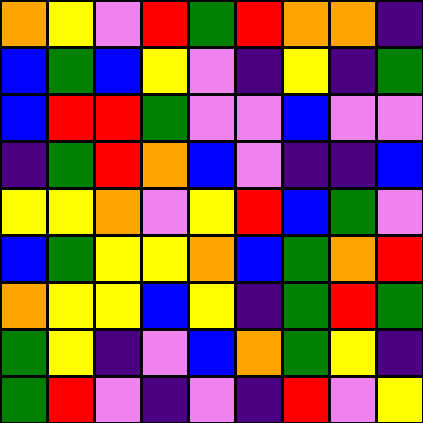[["orange", "yellow", "violet", "red", "green", "red", "orange", "orange", "indigo"], ["blue", "green", "blue", "yellow", "violet", "indigo", "yellow", "indigo", "green"], ["blue", "red", "red", "green", "violet", "violet", "blue", "violet", "violet"], ["indigo", "green", "red", "orange", "blue", "violet", "indigo", "indigo", "blue"], ["yellow", "yellow", "orange", "violet", "yellow", "red", "blue", "green", "violet"], ["blue", "green", "yellow", "yellow", "orange", "blue", "green", "orange", "red"], ["orange", "yellow", "yellow", "blue", "yellow", "indigo", "green", "red", "green"], ["green", "yellow", "indigo", "violet", "blue", "orange", "green", "yellow", "indigo"], ["green", "red", "violet", "indigo", "violet", "indigo", "red", "violet", "yellow"]]